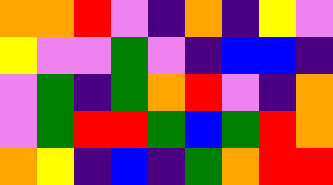[["orange", "orange", "red", "violet", "indigo", "orange", "indigo", "yellow", "violet"], ["yellow", "violet", "violet", "green", "violet", "indigo", "blue", "blue", "indigo"], ["violet", "green", "indigo", "green", "orange", "red", "violet", "indigo", "orange"], ["violet", "green", "red", "red", "green", "blue", "green", "red", "orange"], ["orange", "yellow", "indigo", "blue", "indigo", "green", "orange", "red", "red"]]